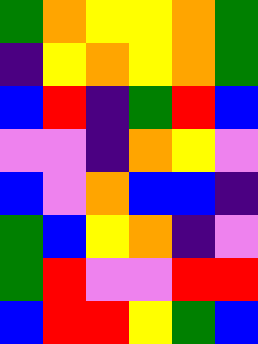[["green", "orange", "yellow", "yellow", "orange", "green"], ["indigo", "yellow", "orange", "yellow", "orange", "green"], ["blue", "red", "indigo", "green", "red", "blue"], ["violet", "violet", "indigo", "orange", "yellow", "violet"], ["blue", "violet", "orange", "blue", "blue", "indigo"], ["green", "blue", "yellow", "orange", "indigo", "violet"], ["green", "red", "violet", "violet", "red", "red"], ["blue", "red", "red", "yellow", "green", "blue"]]